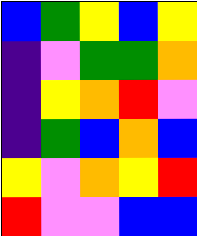[["blue", "green", "yellow", "blue", "yellow"], ["indigo", "violet", "green", "green", "orange"], ["indigo", "yellow", "orange", "red", "violet"], ["indigo", "green", "blue", "orange", "blue"], ["yellow", "violet", "orange", "yellow", "red"], ["red", "violet", "violet", "blue", "blue"]]